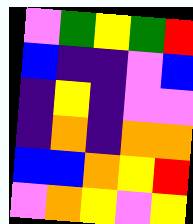[["violet", "green", "yellow", "green", "red"], ["blue", "indigo", "indigo", "violet", "blue"], ["indigo", "yellow", "indigo", "violet", "violet"], ["indigo", "orange", "indigo", "orange", "orange"], ["blue", "blue", "orange", "yellow", "red"], ["violet", "orange", "yellow", "violet", "yellow"]]